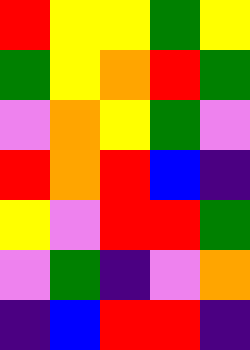[["red", "yellow", "yellow", "green", "yellow"], ["green", "yellow", "orange", "red", "green"], ["violet", "orange", "yellow", "green", "violet"], ["red", "orange", "red", "blue", "indigo"], ["yellow", "violet", "red", "red", "green"], ["violet", "green", "indigo", "violet", "orange"], ["indigo", "blue", "red", "red", "indigo"]]